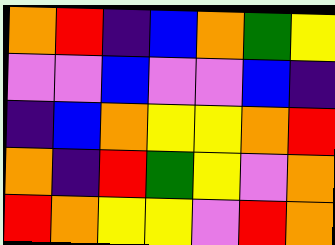[["orange", "red", "indigo", "blue", "orange", "green", "yellow"], ["violet", "violet", "blue", "violet", "violet", "blue", "indigo"], ["indigo", "blue", "orange", "yellow", "yellow", "orange", "red"], ["orange", "indigo", "red", "green", "yellow", "violet", "orange"], ["red", "orange", "yellow", "yellow", "violet", "red", "orange"]]